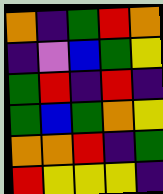[["orange", "indigo", "green", "red", "orange"], ["indigo", "violet", "blue", "green", "yellow"], ["green", "red", "indigo", "red", "indigo"], ["green", "blue", "green", "orange", "yellow"], ["orange", "orange", "red", "indigo", "green"], ["red", "yellow", "yellow", "yellow", "indigo"]]